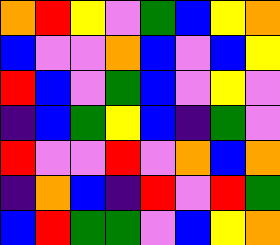[["orange", "red", "yellow", "violet", "green", "blue", "yellow", "orange"], ["blue", "violet", "violet", "orange", "blue", "violet", "blue", "yellow"], ["red", "blue", "violet", "green", "blue", "violet", "yellow", "violet"], ["indigo", "blue", "green", "yellow", "blue", "indigo", "green", "violet"], ["red", "violet", "violet", "red", "violet", "orange", "blue", "orange"], ["indigo", "orange", "blue", "indigo", "red", "violet", "red", "green"], ["blue", "red", "green", "green", "violet", "blue", "yellow", "orange"]]